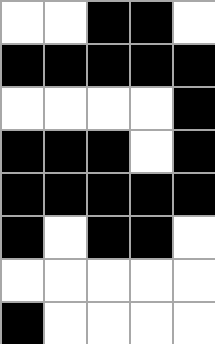[["white", "white", "black", "black", "white"], ["black", "black", "black", "black", "black"], ["white", "white", "white", "white", "black"], ["black", "black", "black", "white", "black"], ["black", "black", "black", "black", "black"], ["black", "white", "black", "black", "white"], ["white", "white", "white", "white", "white"], ["black", "white", "white", "white", "white"]]